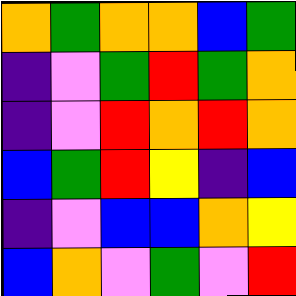[["orange", "green", "orange", "orange", "blue", "green"], ["indigo", "violet", "green", "red", "green", "orange"], ["indigo", "violet", "red", "orange", "red", "orange"], ["blue", "green", "red", "yellow", "indigo", "blue"], ["indigo", "violet", "blue", "blue", "orange", "yellow"], ["blue", "orange", "violet", "green", "violet", "red"]]